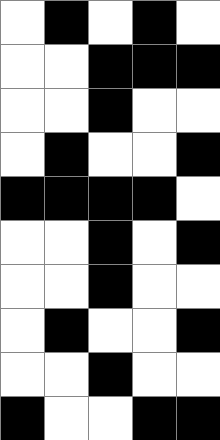[["white", "black", "white", "black", "white"], ["white", "white", "black", "black", "black"], ["white", "white", "black", "white", "white"], ["white", "black", "white", "white", "black"], ["black", "black", "black", "black", "white"], ["white", "white", "black", "white", "black"], ["white", "white", "black", "white", "white"], ["white", "black", "white", "white", "black"], ["white", "white", "black", "white", "white"], ["black", "white", "white", "black", "black"]]